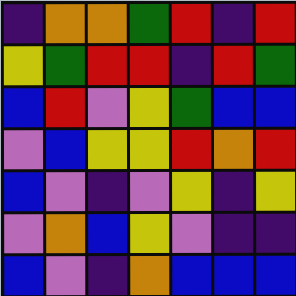[["indigo", "orange", "orange", "green", "red", "indigo", "red"], ["yellow", "green", "red", "red", "indigo", "red", "green"], ["blue", "red", "violet", "yellow", "green", "blue", "blue"], ["violet", "blue", "yellow", "yellow", "red", "orange", "red"], ["blue", "violet", "indigo", "violet", "yellow", "indigo", "yellow"], ["violet", "orange", "blue", "yellow", "violet", "indigo", "indigo"], ["blue", "violet", "indigo", "orange", "blue", "blue", "blue"]]